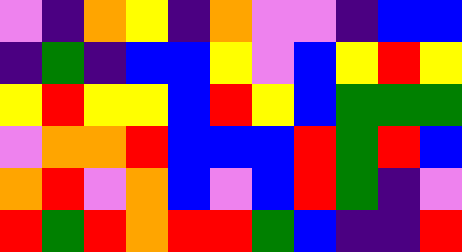[["violet", "indigo", "orange", "yellow", "indigo", "orange", "violet", "violet", "indigo", "blue", "blue"], ["indigo", "green", "indigo", "blue", "blue", "yellow", "violet", "blue", "yellow", "red", "yellow"], ["yellow", "red", "yellow", "yellow", "blue", "red", "yellow", "blue", "green", "green", "green"], ["violet", "orange", "orange", "red", "blue", "blue", "blue", "red", "green", "red", "blue"], ["orange", "red", "violet", "orange", "blue", "violet", "blue", "red", "green", "indigo", "violet"], ["red", "green", "red", "orange", "red", "red", "green", "blue", "indigo", "indigo", "red"]]